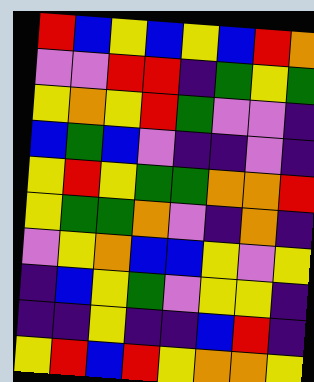[["red", "blue", "yellow", "blue", "yellow", "blue", "red", "orange"], ["violet", "violet", "red", "red", "indigo", "green", "yellow", "green"], ["yellow", "orange", "yellow", "red", "green", "violet", "violet", "indigo"], ["blue", "green", "blue", "violet", "indigo", "indigo", "violet", "indigo"], ["yellow", "red", "yellow", "green", "green", "orange", "orange", "red"], ["yellow", "green", "green", "orange", "violet", "indigo", "orange", "indigo"], ["violet", "yellow", "orange", "blue", "blue", "yellow", "violet", "yellow"], ["indigo", "blue", "yellow", "green", "violet", "yellow", "yellow", "indigo"], ["indigo", "indigo", "yellow", "indigo", "indigo", "blue", "red", "indigo"], ["yellow", "red", "blue", "red", "yellow", "orange", "orange", "yellow"]]